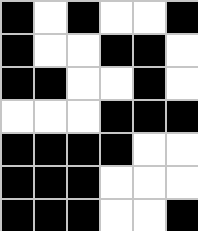[["black", "white", "black", "white", "white", "black"], ["black", "white", "white", "black", "black", "white"], ["black", "black", "white", "white", "black", "white"], ["white", "white", "white", "black", "black", "black"], ["black", "black", "black", "black", "white", "white"], ["black", "black", "black", "white", "white", "white"], ["black", "black", "black", "white", "white", "black"]]